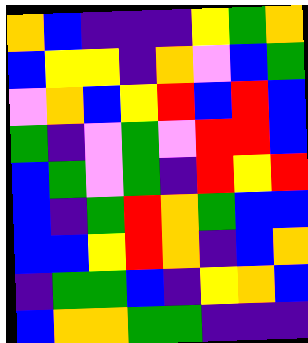[["orange", "blue", "indigo", "indigo", "indigo", "yellow", "green", "orange"], ["blue", "yellow", "yellow", "indigo", "orange", "violet", "blue", "green"], ["violet", "orange", "blue", "yellow", "red", "blue", "red", "blue"], ["green", "indigo", "violet", "green", "violet", "red", "red", "blue"], ["blue", "green", "violet", "green", "indigo", "red", "yellow", "red"], ["blue", "indigo", "green", "red", "orange", "green", "blue", "blue"], ["blue", "blue", "yellow", "red", "orange", "indigo", "blue", "orange"], ["indigo", "green", "green", "blue", "indigo", "yellow", "orange", "blue"], ["blue", "orange", "orange", "green", "green", "indigo", "indigo", "indigo"]]